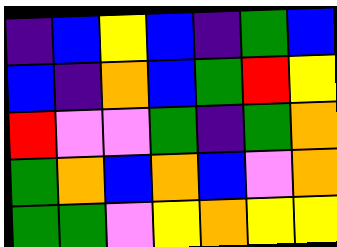[["indigo", "blue", "yellow", "blue", "indigo", "green", "blue"], ["blue", "indigo", "orange", "blue", "green", "red", "yellow"], ["red", "violet", "violet", "green", "indigo", "green", "orange"], ["green", "orange", "blue", "orange", "blue", "violet", "orange"], ["green", "green", "violet", "yellow", "orange", "yellow", "yellow"]]